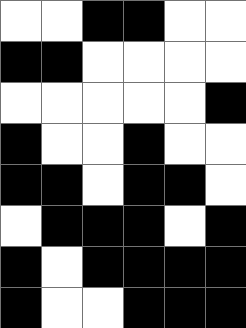[["white", "white", "black", "black", "white", "white"], ["black", "black", "white", "white", "white", "white"], ["white", "white", "white", "white", "white", "black"], ["black", "white", "white", "black", "white", "white"], ["black", "black", "white", "black", "black", "white"], ["white", "black", "black", "black", "white", "black"], ["black", "white", "black", "black", "black", "black"], ["black", "white", "white", "black", "black", "black"]]